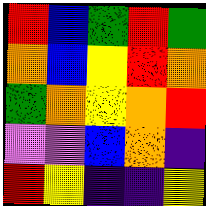[["red", "blue", "green", "red", "green"], ["orange", "blue", "yellow", "red", "orange"], ["green", "orange", "yellow", "orange", "red"], ["violet", "violet", "blue", "orange", "indigo"], ["red", "yellow", "indigo", "indigo", "yellow"]]